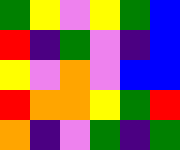[["green", "yellow", "violet", "yellow", "green", "blue"], ["red", "indigo", "green", "violet", "indigo", "blue"], ["yellow", "violet", "orange", "violet", "blue", "blue"], ["red", "orange", "orange", "yellow", "green", "red"], ["orange", "indigo", "violet", "green", "indigo", "green"]]